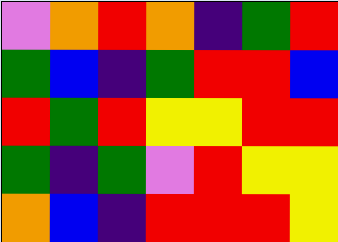[["violet", "orange", "red", "orange", "indigo", "green", "red"], ["green", "blue", "indigo", "green", "red", "red", "blue"], ["red", "green", "red", "yellow", "yellow", "red", "red"], ["green", "indigo", "green", "violet", "red", "yellow", "yellow"], ["orange", "blue", "indigo", "red", "red", "red", "yellow"]]